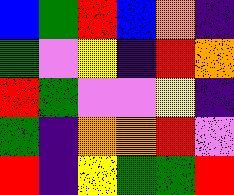[["blue", "green", "red", "blue", "orange", "indigo"], ["green", "violet", "yellow", "indigo", "red", "orange"], ["red", "green", "violet", "violet", "yellow", "indigo"], ["green", "indigo", "orange", "orange", "red", "violet"], ["red", "indigo", "yellow", "green", "green", "red"]]